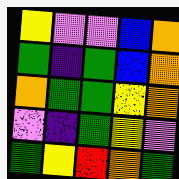[["yellow", "violet", "violet", "blue", "orange"], ["green", "indigo", "green", "blue", "orange"], ["orange", "green", "green", "yellow", "orange"], ["violet", "indigo", "green", "yellow", "violet"], ["green", "yellow", "red", "orange", "green"]]